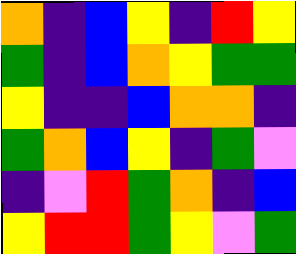[["orange", "indigo", "blue", "yellow", "indigo", "red", "yellow"], ["green", "indigo", "blue", "orange", "yellow", "green", "green"], ["yellow", "indigo", "indigo", "blue", "orange", "orange", "indigo"], ["green", "orange", "blue", "yellow", "indigo", "green", "violet"], ["indigo", "violet", "red", "green", "orange", "indigo", "blue"], ["yellow", "red", "red", "green", "yellow", "violet", "green"]]